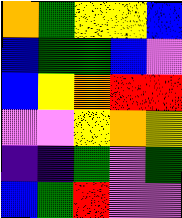[["orange", "green", "yellow", "yellow", "blue"], ["blue", "green", "green", "blue", "violet"], ["blue", "yellow", "orange", "red", "red"], ["violet", "violet", "yellow", "orange", "yellow"], ["indigo", "indigo", "green", "violet", "green"], ["blue", "green", "red", "violet", "violet"]]